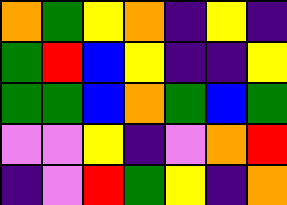[["orange", "green", "yellow", "orange", "indigo", "yellow", "indigo"], ["green", "red", "blue", "yellow", "indigo", "indigo", "yellow"], ["green", "green", "blue", "orange", "green", "blue", "green"], ["violet", "violet", "yellow", "indigo", "violet", "orange", "red"], ["indigo", "violet", "red", "green", "yellow", "indigo", "orange"]]